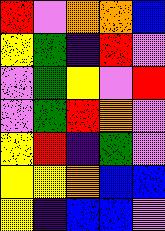[["red", "violet", "orange", "orange", "blue"], ["yellow", "green", "indigo", "red", "violet"], ["violet", "green", "yellow", "violet", "red"], ["violet", "green", "red", "orange", "violet"], ["yellow", "red", "indigo", "green", "violet"], ["yellow", "yellow", "orange", "blue", "blue"], ["yellow", "indigo", "blue", "blue", "violet"]]